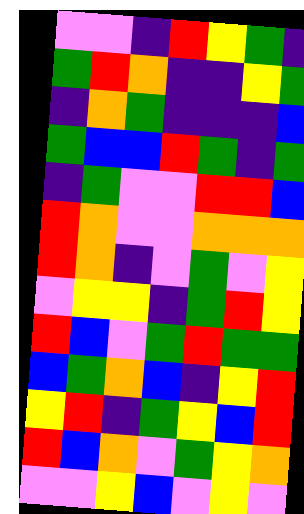[["violet", "violet", "indigo", "red", "yellow", "green", "indigo"], ["green", "red", "orange", "indigo", "indigo", "yellow", "green"], ["indigo", "orange", "green", "indigo", "indigo", "indigo", "blue"], ["green", "blue", "blue", "red", "green", "indigo", "green"], ["indigo", "green", "violet", "violet", "red", "red", "blue"], ["red", "orange", "violet", "violet", "orange", "orange", "orange"], ["red", "orange", "indigo", "violet", "green", "violet", "yellow"], ["violet", "yellow", "yellow", "indigo", "green", "red", "yellow"], ["red", "blue", "violet", "green", "red", "green", "green"], ["blue", "green", "orange", "blue", "indigo", "yellow", "red"], ["yellow", "red", "indigo", "green", "yellow", "blue", "red"], ["red", "blue", "orange", "violet", "green", "yellow", "orange"], ["violet", "violet", "yellow", "blue", "violet", "yellow", "violet"]]